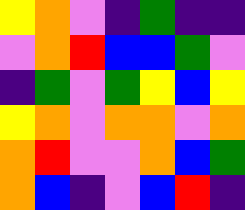[["yellow", "orange", "violet", "indigo", "green", "indigo", "indigo"], ["violet", "orange", "red", "blue", "blue", "green", "violet"], ["indigo", "green", "violet", "green", "yellow", "blue", "yellow"], ["yellow", "orange", "violet", "orange", "orange", "violet", "orange"], ["orange", "red", "violet", "violet", "orange", "blue", "green"], ["orange", "blue", "indigo", "violet", "blue", "red", "indigo"]]